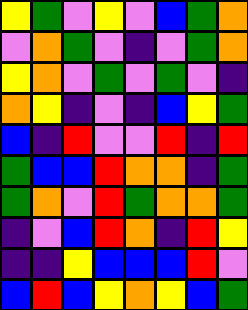[["yellow", "green", "violet", "yellow", "violet", "blue", "green", "orange"], ["violet", "orange", "green", "violet", "indigo", "violet", "green", "orange"], ["yellow", "orange", "violet", "green", "violet", "green", "violet", "indigo"], ["orange", "yellow", "indigo", "violet", "indigo", "blue", "yellow", "green"], ["blue", "indigo", "red", "violet", "violet", "red", "indigo", "red"], ["green", "blue", "blue", "red", "orange", "orange", "indigo", "green"], ["green", "orange", "violet", "red", "green", "orange", "orange", "green"], ["indigo", "violet", "blue", "red", "orange", "indigo", "red", "yellow"], ["indigo", "indigo", "yellow", "blue", "blue", "blue", "red", "violet"], ["blue", "red", "blue", "yellow", "orange", "yellow", "blue", "green"]]